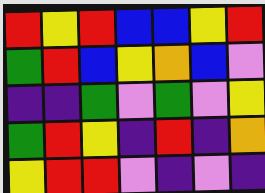[["red", "yellow", "red", "blue", "blue", "yellow", "red"], ["green", "red", "blue", "yellow", "orange", "blue", "violet"], ["indigo", "indigo", "green", "violet", "green", "violet", "yellow"], ["green", "red", "yellow", "indigo", "red", "indigo", "orange"], ["yellow", "red", "red", "violet", "indigo", "violet", "indigo"]]